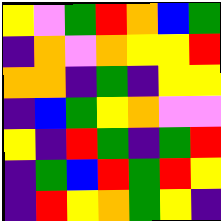[["yellow", "violet", "green", "red", "orange", "blue", "green"], ["indigo", "orange", "violet", "orange", "yellow", "yellow", "red"], ["orange", "orange", "indigo", "green", "indigo", "yellow", "yellow"], ["indigo", "blue", "green", "yellow", "orange", "violet", "violet"], ["yellow", "indigo", "red", "green", "indigo", "green", "red"], ["indigo", "green", "blue", "red", "green", "red", "yellow"], ["indigo", "red", "yellow", "orange", "green", "yellow", "indigo"]]